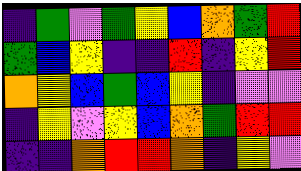[["indigo", "green", "violet", "green", "yellow", "blue", "orange", "green", "red"], ["green", "blue", "yellow", "indigo", "indigo", "red", "indigo", "yellow", "red"], ["orange", "yellow", "blue", "green", "blue", "yellow", "indigo", "violet", "violet"], ["indigo", "yellow", "violet", "yellow", "blue", "orange", "green", "red", "red"], ["indigo", "indigo", "orange", "red", "red", "orange", "indigo", "yellow", "violet"]]